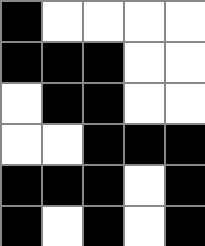[["black", "white", "white", "white", "white"], ["black", "black", "black", "white", "white"], ["white", "black", "black", "white", "white"], ["white", "white", "black", "black", "black"], ["black", "black", "black", "white", "black"], ["black", "white", "black", "white", "black"]]